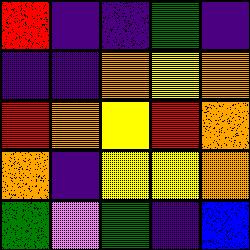[["red", "indigo", "indigo", "green", "indigo"], ["indigo", "indigo", "orange", "yellow", "orange"], ["red", "orange", "yellow", "red", "orange"], ["orange", "indigo", "yellow", "yellow", "orange"], ["green", "violet", "green", "indigo", "blue"]]